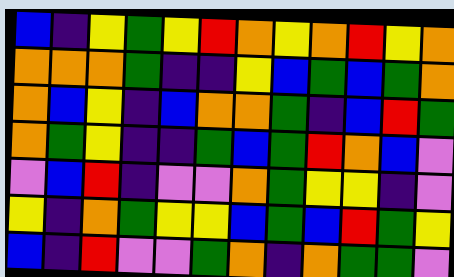[["blue", "indigo", "yellow", "green", "yellow", "red", "orange", "yellow", "orange", "red", "yellow", "orange"], ["orange", "orange", "orange", "green", "indigo", "indigo", "yellow", "blue", "green", "blue", "green", "orange"], ["orange", "blue", "yellow", "indigo", "blue", "orange", "orange", "green", "indigo", "blue", "red", "green"], ["orange", "green", "yellow", "indigo", "indigo", "green", "blue", "green", "red", "orange", "blue", "violet"], ["violet", "blue", "red", "indigo", "violet", "violet", "orange", "green", "yellow", "yellow", "indigo", "violet"], ["yellow", "indigo", "orange", "green", "yellow", "yellow", "blue", "green", "blue", "red", "green", "yellow"], ["blue", "indigo", "red", "violet", "violet", "green", "orange", "indigo", "orange", "green", "green", "violet"]]